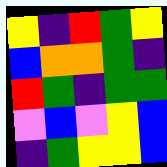[["yellow", "indigo", "red", "green", "yellow"], ["blue", "orange", "orange", "green", "indigo"], ["red", "green", "indigo", "green", "green"], ["violet", "blue", "violet", "yellow", "blue"], ["indigo", "green", "yellow", "yellow", "blue"]]